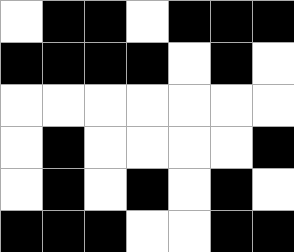[["white", "black", "black", "white", "black", "black", "black"], ["black", "black", "black", "black", "white", "black", "white"], ["white", "white", "white", "white", "white", "white", "white"], ["white", "black", "white", "white", "white", "white", "black"], ["white", "black", "white", "black", "white", "black", "white"], ["black", "black", "black", "white", "white", "black", "black"]]